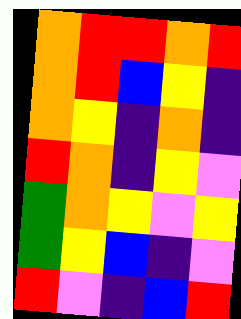[["orange", "red", "red", "orange", "red"], ["orange", "red", "blue", "yellow", "indigo"], ["orange", "yellow", "indigo", "orange", "indigo"], ["red", "orange", "indigo", "yellow", "violet"], ["green", "orange", "yellow", "violet", "yellow"], ["green", "yellow", "blue", "indigo", "violet"], ["red", "violet", "indigo", "blue", "red"]]